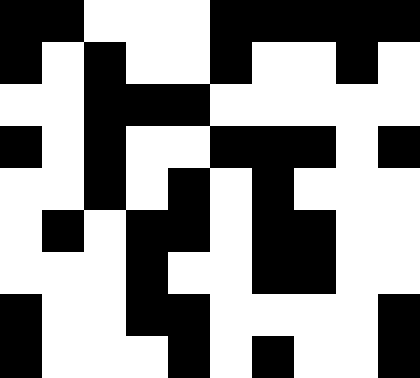[["black", "black", "white", "white", "white", "black", "black", "black", "black", "black"], ["black", "white", "black", "white", "white", "black", "white", "white", "black", "white"], ["white", "white", "black", "black", "black", "white", "white", "white", "white", "white"], ["black", "white", "black", "white", "white", "black", "black", "black", "white", "black"], ["white", "white", "black", "white", "black", "white", "black", "white", "white", "white"], ["white", "black", "white", "black", "black", "white", "black", "black", "white", "white"], ["white", "white", "white", "black", "white", "white", "black", "black", "white", "white"], ["black", "white", "white", "black", "black", "white", "white", "white", "white", "black"], ["black", "white", "white", "white", "black", "white", "black", "white", "white", "black"]]